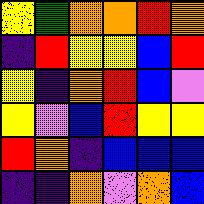[["yellow", "green", "orange", "orange", "red", "orange"], ["indigo", "red", "yellow", "yellow", "blue", "red"], ["yellow", "indigo", "orange", "red", "blue", "violet"], ["yellow", "violet", "blue", "red", "yellow", "yellow"], ["red", "orange", "indigo", "blue", "blue", "blue"], ["indigo", "indigo", "orange", "violet", "orange", "blue"]]